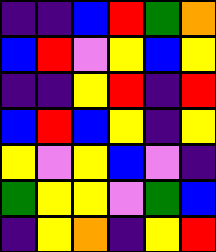[["indigo", "indigo", "blue", "red", "green", "orange"], ["blue", "red", "violet", "yellow", "blue", "yellow"], ["indigo", "indigo", "yellow", "red", "indigo", "red"], ["blue", "red", "blue", "yellow", "indigo", "yellow"], ["yellow", "violet", "yellow", "blue", "violet", "indigo"], ["green", "yellow", "yellow", "violet", "green", "blue"], ["indigo", "yellow", "orange", "indigo", "yellow", "red"]]